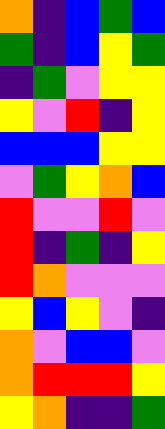[["orange", "indigo", "blue", "green", "blue"], ["green", "indigo", "blue", "yellow", "green"], ["indigo", "green", "violet", "yellow", "yellow"], ["yellow", "violet", "red", "indigo", "yellow"], ["blue", "blue", "blue", "yellow", "yellow"], ["violet", "green", "yellow", "orange", "blue"], ["red", "violet", "violet", "red", "violet"], ["red", "indigo", "green", "indigo", "yellow"], ["red", "orange", "violet", "violet", "violet"], ["yellow", "blue", "yellow", "violet", "indigo"], ["orange", "violet", "blue", "blue", "violet"], ["orange", "red", "red", "red", "yellow"], ["yellow", "orange", "indigo", "indigo", "green"]]